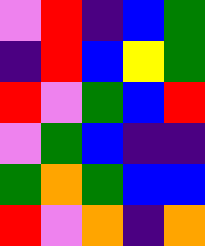[["violet", "red", "indigo", "blue", "green"], ["indigo", "red", "blue", "yellow", "green"], ["red", "violet", "green", "blue", "red"], ["violet", "green", "blue", "indigo", "indigo"], ["green", "orange", "green", "blue", "blue"], ["red", "violet", "orange", "indigo", "orange"]]